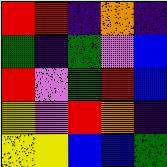[["red", "red", "indigo", "orange", "indigo"], ["green", "indigo", "green", "violet", "blue"], ["red", "violet", "green", "red", "blue"], ["yellow", "violet", "red", "orange", "indigo"], ["yellow", "yellow", "blue", "blue", "green"]]